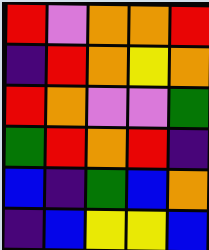[["red", "violet", "orange", "orange", "red"], ["indigo", "red", "orange", "yellow", "orange"], ["red", "orange", "violet", "violet", "green"], ["green", "red", "orange", "red", "indigo"], ["blue", "indigo", "green", "blue", "orange"], ["indigo", "blue", "yellow", "yellow", "blue"]]